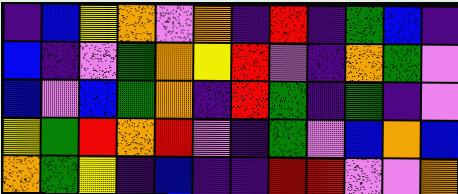[["indigo", "blue", "yellow", "orange", "violet", "orange", "indigo", "red", "indigo", "green", "blue", "indigo"], ["blue", "indigo", "violet", "green", "orange", "yellow", "red", "violet", "indigo", "orange", "green", "violet"], ["blue", "violet", "blue", "green", "orange", "indigo", "red", "green", "indigo", "green", "indigo", "violet"], ["yellow", "green", "red", "orange", "red", "violet", "indigo", "green", "violet", "blue", "orange", "blue"], ["orange", "green", "yellow", "indigo", "blue", "indigo", "indigo", "red", "red", "violet", "violet", "orange"]]